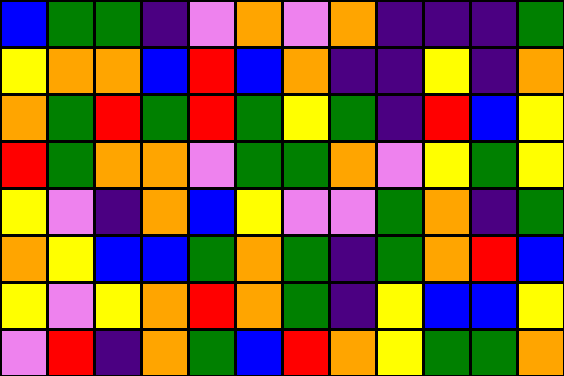[["blue", "green", "green", "indigo", "violet", "orange", "violet", "orange", "indigo", "indigo", "indigo", "green"], ["yellow", "orange", "orange", "blue", "red", "blue", "orange", "indigo", "indigo", "yellow", "indigo", "orange"], ["orange", "green", "red", "green", "red", "green", "yellow", "green", "indigo", "red", "blue", "yellow"], ["red", "green", "orange", "orange", "violet", "green", "green", "orange", "violet", "yellow", "green", "yellow"], ["yellow", "violet", "indigo", "orange", "blue", "yellow", "violet", "violet", "green", "orange", "indigo", "green"], ["orange", "yellow", "blue", "blue", "green", "orange", "green", "indigo", "green", "orange", "red", "blue"], ["yellow", "violet", "yellow", "orange", "red", "orange", "green", "indigo", "yellow", "blue", "blue", "yellow"], ["violet", "red", "indigo", "orange", "green", "blue", "red", "orange", "yellow", "green", "green", "orange"]]